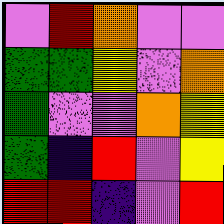[["violet", "red", "orange", "violet", "violet"], ["green", "green", "yellow", "violet", "orange"], ["green", "violet", "violet", "orange", "yellow"], ["green", "indigo", "red", "violet", "yellow"], ["red", "red", "indigo", "violet", "red"]]